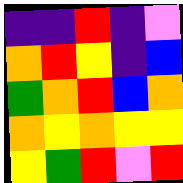[["indigo", "indigo", "red", "indigo", "violet"], ["orange", "red", "yellow", "indigo", "blue"], ["green", "orange", "red", "blue", "orange"], ["orange", "yellow", "orange", "yellow", "yellow"], ["yellow", "green", "red", "violet", "red"]]